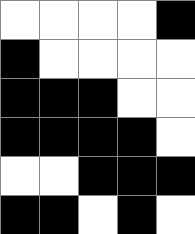[["white", "white", "white", "white", "black"], ["black", "white", "white", "white", "white"], ["black", "black", "black", "white", "white"], ["black", "black", "black", "black", "white"], ["white", "white", "black", "black", "black"], ["black", "black", "white", "black", "white"]]